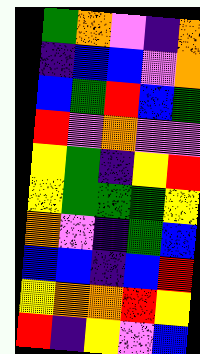[["green", "orange", "violet", "indigo", "orange"], ["indigo", "blue", "blue", "violet", "orange"], ["blue", "green", "red", "blue", "green"], ["red", "violet", "orange", "violet", "violet"], ["yellow", "green", "indigo", "yellow", "red"], ["yellow", "green", "green", "green", "yellow"], ["orange", "violet", "indigo", "green", "blue"], ["blue", "blue", "indigo", "blue", "red"], ["yellow", "orange", "orange", "red", "yellow"], ["red", "indigo", "yellow", "violet", "blue"]]